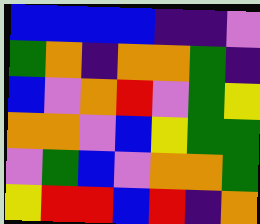[["blue", "blue", "blue", "blue", "indigo", "indigo", "violet"], ["green", "orange", "indigo", "orange", "orange", "green", "indigo"], ["blue", "violet", "orange", "red", "violet", "green", "yellow"], ["orange", "orange", "violet", "blue", "yellow", "green", "green"], ["violet", "green", "blue", "violet", "orange", "orange", "green"], ["yellow", "red", "red", "blue", "red", "indigo", "orange"]]